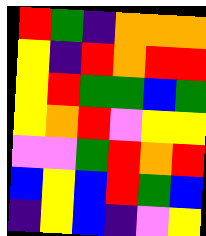[["red", "green", "indigo", "orange", "orange", "orange"], ["yellow", "indigo", "red", "orange", "red", "red"], ["yellow", "red", "green", "green", "blue", "green"], ["yellow", "orange", "red", "violet", "yellow", "yellow"], ["violet", "violet", "green", "red", "orange", "red"], ["blue", "yellow", "blue", "red", "green", "blue"], ["indigo", "yellow", "blue", "indigo", "violet", "yellow"]]